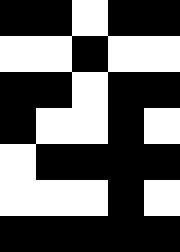[["black", "black", "white", "black", "black"], ["white", "white", "black", "white", "white"], ["black", "black", "white", "black", "black"], ["black", "white", "white", "black", "white"], ["white", "black", "black", "black", "black"], ["white", "white", "white", "black", "white"], ["black", "black", "black", "black", "black"]]